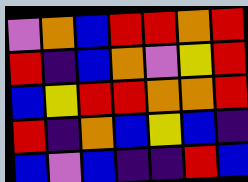[["violet", "orange", "blue", "red", "red", "orange", "red"], ["red", "indigo", "blue", "orange", "violet", "yellow", "red"], ["blue", "yellow", "red", "red", "orange", "orange", "red"], ["red", "indigo", "orange", "blue", "yellow", "blue", "indigo"], ["blue", "violet", "blue", "indigo", "indigo", "red", "blue"]]